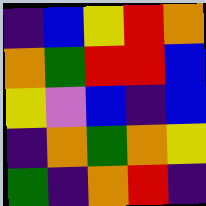[["indigo", "blue", "yellow", "red", "orange"], ["orange", "green", "red", "red", "blue"], ["yellow", "violet", "blue", "indigo", "blue"], ["indigo", "orange", "green", "orange", "yellow"], ["green", "indigo", "orange", "red", "indigo"]]